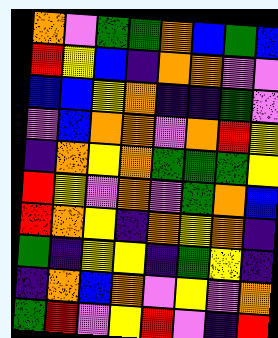[["orange", "violet", "green", "green", "orange", "blue", "green", "blue"], ["red", "yellow", "blue", "indigo", "orange", "orange", "violet", "violet"], ["blue", "blue", "yellow", "orange", "indigo", "indigo", "green", "violet"], ["violet", "blue", "orange", "orange", "violet", "orange", "red", "yellow"], ["indigo", "orange", "yellow", "orange", "green", "green", "green", "yellow"], ["red", "yellow", "violet", "orange", "violet", "green", "orange", "blue"], ["red", "orange", "yellow", "indigo", "orange", "yellow", "orange", "indigo"], ["green", "indigo", "yellow", "yellow", "indigo", "green", "yellow", "indigo"], ["indigo", "orange", "blue", "orange", "violet", "yellow", "violet", "orange"], ["green", "red", "violet", "yellow", "red", "violet", "indigo", "red"]]